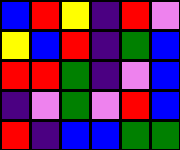[["blue", "red", "yellow", "indigo", "red", "violet"], ["yellow", "blue", "red", "indigo", "green", "blue"], ["red", "red", "green", "indigo", "violet", "blue"], ["indigo", "violet", "green", "violet", "red", "blue"], ["red", "indigo", "blue", "blue", "green", "green"]]